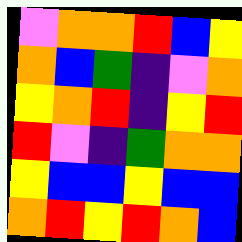[["violet", "orange", "orange", "red", "blue", "yellow"], ["orange", "blue", "green", "indigo", "violet", "orange"], ["yellow", "orange", "red", "indigo", "yellow", "red"], ["red", "violet", "indigo", "green", "orange", "orange"], ["yellow", "blue", "blue", "yellow", "blue", "blue"], ["orange", "red", "yellow", "red", "orange", "blue"]]